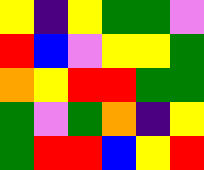[["yellow", "indigo", "yellow", "green", "green", "violet"], ["red", "blue", "violet", "yellow", "yellow", "green"], ["orange", "yellow", "red", "red", "green", "green"], ["green", "violet", "green", "orange", "indigo", "yellow"], ["green", "red", "red", "blue", "yellow", "red"]]